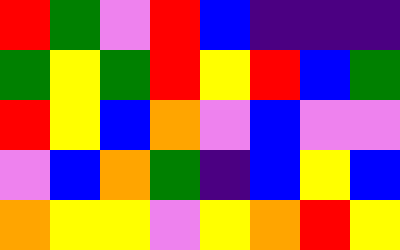[["red", "green", "violet", "red", "blue", "indigo", "indigo", "indigo"], ["green", "yellow", "green", "red", "yellow", "red", "blue", "green"], ["red", "yellow", "blue", "orange", "violet", "blue", "violet", "violet"], ["violet", "blue", "orange", "green", "indigo", "blue", "yellow", "blue"], ["orange", "yellow", "yellow", "violet", "yellow", "orange", "red", "yellow"]]